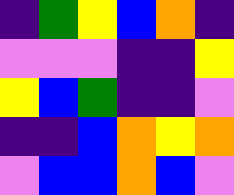[["indigo", "green", "yellow", "blue", "orange", "indigo"], ["violet", "violet", "violet", "indigo", "indigo", "yellow"], ["yellow", "blue", "green", "indigo", "indigo", "violet"], ["indigo", "indigo", "blue", "orange", "yellow", "orange"], ["violet", "blue", "blue", "orange", "blue", "violet"]]